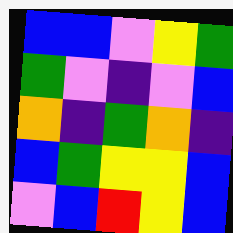[["blue", "blue", "violet", "yellow", "green"], ["green", "violet", "indigo", "violet", "blue"], ["orange", "indigo", "green", "orange", "indigo"], ["blue", "green", "yellow", "yellow", "blue"], ["violet", "blue", "red", "yellow", "blue"]]